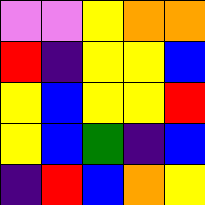[["violet", "violet", "yellow", "orange", "orange"], ["red", "indigo", "yellow", "yellow", "blue"], ["yellow", "blue", "yellow", "yellow", "red"], ["yellow", "blue", "green", "indigo", "blue"], ["indigo", "red", "blue", "orange", "yellow"]]